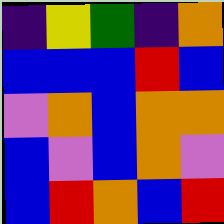[["indigo", "yellow", "green", "indigo", "orange"], ["blue", "blue", "blue", "red", "blue"], ["violet", "orange", "blue", "orange", "orange"], ["blue", "violet", "blue", "orange", "violet"], ["blue", "red", "orange", "blue", "red"]]